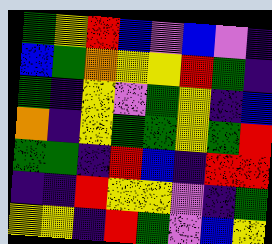[["green", "yellow", "red", "blue", "violet", "blue", "violet", "indigo"], ["blue", "green", "orange", "yellow", "yellow", "red", "green", "indigo"], ["green", "indigo", "yellow", "violet", "green", "yellow", "indigo", "blue"], ["orange", "indigo", "yellow", "green", "green", "yellow", "green", "red"], ["green", "green", "indigo", "red", "blue", "indigo", "red", "red"], ["indigo", "indigo", "red", "yellow", "yellow", "violet", "indigo", "green"], ["yellow", "yellow", "indigo", "red", "green", "violet", "blue", "yellow"]]